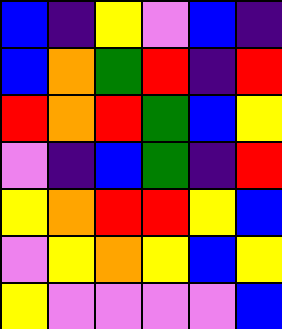[["blue", "indigo", "yellow", "violet", "blue", "indigo"], ["blue", "orange", "green", "red", "indigo", "red"], ["red", "orange", "red", "green", "blue", "yellow"], ["violet", "indigo", "blue", "green", "indigo", "red"], ["yellow", "orange", "red", "red", "yellow", "blue"], ["violet", "yellow", "orange", "yellow", "blue", "yellow"], ["yellow", "violet", "violet", "violet", "violet", "blue"]]